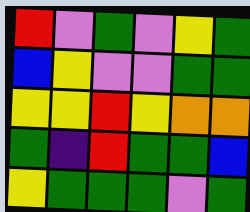[["red", "violet", "green", "violet", "yellow", "green"], ["blue", "yellow", "violet", "violet", "green", "green"], ["yellow", "yellow", "red", "yellow", "orange", "orange"], ["green", "indigo", "red", "green", "green", "blue"], ["yellow", "green", "green", "green", "violet", "green"]]